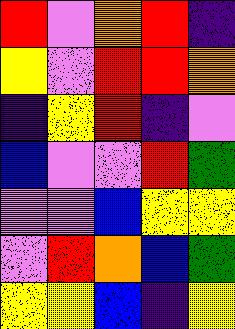[["red", "violet", "orange", "red", "indigo"], ["yellow", "violet", "red", "red", "orange"], ["indigo", "yellow", "red", "indigo", "violet"], ["blue", "violet", "violet", "red", "green"], ["violet", "violet", "blue", "yellow", "yellow"], ["violet", "red", "orange", "blue", "green"], ["yellow", "yellow", "blue", "indigo", "yellow"]]